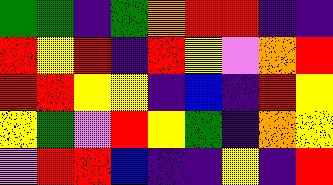[["green", "green", "indigo", "green", "orange", "red", "red", "indigo", "indigo"], ["red", "yellow", "red", "indigo", "red", "yellow", "violet", "orange", "red"], ["red", "red", "yellow", "yellow", "indigo", "blue", "indigo", "red", "yellow"], ["yellow", "green", "violet", "red", "yellow", "green", "indigo", "orange", "yellow"], ["violet", "red", "red", "blue", "indigo", "indigo", "yellow", "indigo", "red"]]